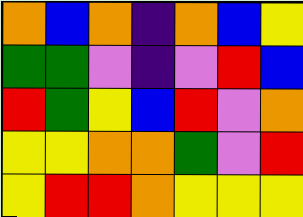[["orange", "blue", "orange", "indigo", "orange", "blue", "yellow"], ["green", "green", "violet", "indigo", "violet", "red", "blue"], ["red", "green", "yellow", "blue", "red", "violet", "orange"], ["yellow", "yellow", "orange", "orange", "green", "violet", "red"], ["yellow", "red", "red", "orange", "yellow", "yellow", "yellow"]]